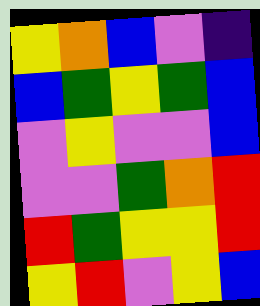[["yellow", "orange", "blue", "violet", "indigo"], ["blue", "green", "yellow", "green", "blue"], ["violet", "yellow", "violet", "violet", "blue"], ["violet", "violet", "green", "orange", "red"], ["red", "green", "yellow", "yellow", "red"], ["yellow", "red", "violet", "yellow", "blue"]]